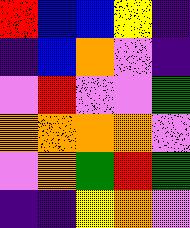[["red", "blue", "blue", "yellow", "indigo"], ["indigo", "blue", "orange", "violet", "indigo"], ["violet", "red", "violet", "violet", "green"], ["orange", "orange", "orange", "orange", "violet"], ["violet", "orange", "green", "red", "green"], ["indigo", "indigo", "yellow", "orange", "violet"]]